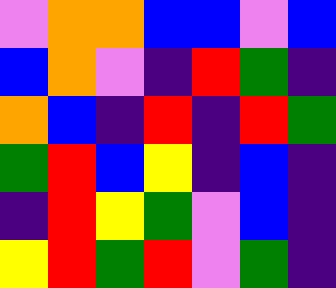[["violet", "orange", "orange", "blue", "blue", "violet", "blue"], ["blue", "orange", "violet", "indigo", "red", "green", "indigo"], ["orange", "blue", "indigo", "red", "indigo", "red", "green"], ["green", "red", "blue", "yellow", "indigo", "blue", "indigo"], ["indigo", "red", "yellow", "green", "violet", "blue", "indigo"], ["yellow", "red", "green", "red", "violet", "green", "indigo"]]